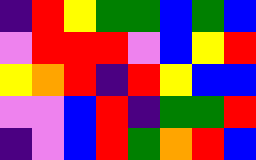[["indigo", "red", "yellow", "green", "green", "blue", "green", "blue"], ["violet", "red", "red", "red", "violet", "blue", "yellow", "red"], ["yellow", "orange", "red", "indigo", "red", "yellow", "blue", "blue"], ["violet", "violet", "blue", "red", "indigo", "green", "green", "red"], ["indigo", "violet", "blue", "red", "green", "orange", "red", "blue"]]